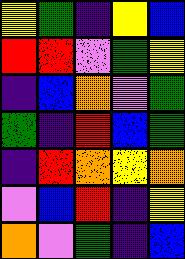[["yellow", "green", "indigo", "yellow", "blue"], ["red", "red", "violet", "green", "yellow"], ["indigo", "blue", "orange", "violet", "green"], ["green", "indigo", "red", "blue", "green"], ["indigo", "red", "orange", "yellow", "orange"], ["violet", "blue", "red", "indigo", "yellow"], ["orange", "violet", "green", "indigo", "blue"]]